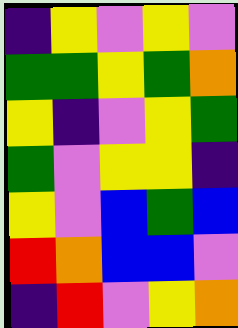[["indigo", "yellow", "violet", "yellow", "violet"], ["green", "green", "yellow", "green", "orange"], ["yellow", "indigo", "violet", "yellow", "green"], ["green", "violet", "yellow", "yellow", "indigo"], ["yellow", "violet", "blue", "green", "blue"], ["red", "orange", "blue", "blue", "violet"], ["indigo", "red", "violet", "yellow", "orange"]]